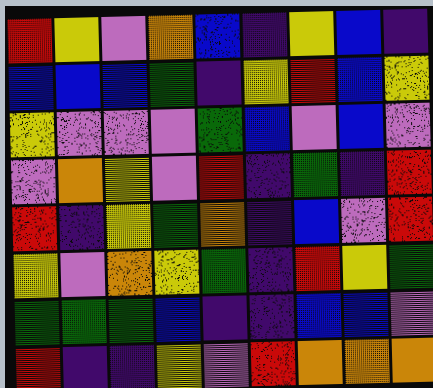[["red", "yellow", "violet", "orange", "blue", "indigo", "yellow", "blue", "indigo"], ["blue", "blue", "blue", "green", "indigo", "yellow", "red", "blue", "yellow"], ["yellow", "violet", "violet", "violet", "green", "blue", "violet", "blue", "violet"], ["violet", "orange", "yellow", "violet", "red", "indigo", "green", "indigo", "red"], ["red", "indigo", "yellow", "green", "orange", "indigo", "blue", "violet", "red"], ["yellow", "violet", "orange", "yellow", "green", "indigo", "red", "yellow", "green"], ["green", "green", "green", "blue", "indigo", "indigo", "blue", "blue", "violet"], ["red", "indigo", "indigo", "yellow", "violet", "red", "orange", "orange", "orange"]]